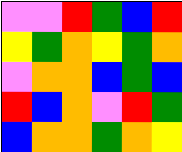[["violet", "violet", "red", "green", "blue", "red"], ["yellow", "green", "orange", "yellow", "green", "orange"], ["violet", "orange", "orange", "blue", "green", "blue"], ["red", "blue", "orange", "violet", "red", "green"], ["blue", "orange", "orange", "green", "orange", "yellow"]]